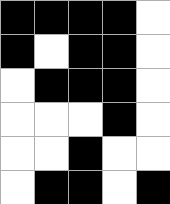[["black", "black", "black", "black", "white"], ["black", "white", "black", "black", "white"], ["white", "black", "black", "black", "white"], ["white", "white", "white", "black", "white"], ["white", "white", "black", "white", "white"], ["white", "black", "black", "white", "black"]]